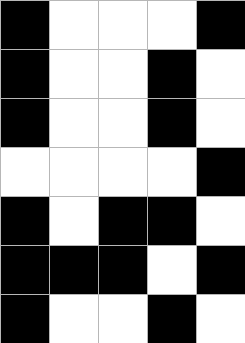[["black", "white", "white", "white", "black"], ["black", "white", "white", "black", "white"], ["black", "white", "white", "black", "white"], ["white", "white", "white", "white", "black"], ["black", "white", "black", "black", "white"], ["black", "black", "black", "white", "black"], ["black", "white", "white", "black", "white"]]